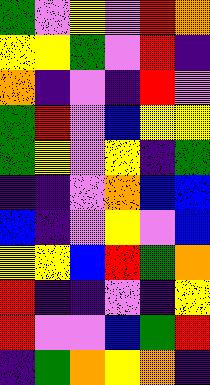[["green", "violet", "yellow", "violet", "red", "orange"], ["yellow", "yellow", "green", "violet", "red", "indigo"], ["orange", "indigo", "violet", "indigo", "red", "violet"], ["green", "red", "violet", "blue", "yellow", "yellow"], ["green", "yellow", "violet", "yellow", "indigo", "green"], ["indigo", "indigo", "violet", "orange", "blue", "blue"], ["blue", "indigo", "violet", "yellow", "violet", "blue"], ["yellow", "yellow", "blue", "red", "green", "orange"], ["red", "indigo", "indigo", "violet", "indigo", "yellow"], ["red", "violet", "violet", "blue", "green", "red"], ["indigo", "green", "orange", "yellow", "orange", "indigo"]]